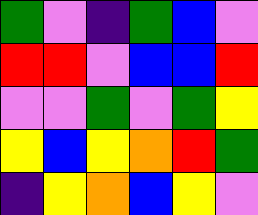[["green", "violet", "indigo", "green", "blue", "violet"], ["red", "red", "violet", "blue", "blue", "red"], ["violet", "violet", "green", "violet", "green", "yellow"], ["yellow", "blue", "yellow", "orange", "red", "green"], ["indigo", "yellow", "orange", "blue", "yellow", "violet"]]